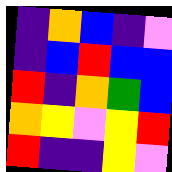[["indigo", "orange", "blue", "indigo", "violet"], ["indigo", "blue", "red", "blue", "blue"], ["red", "indigo", "orange", "green", "blue"], ["orange", "yellow", "violet", "yellow", "red"], ["red", "indigo", "indigo", "yellow", "violet"]]